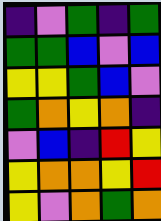[["indigo", "violet", "green", "indigo", "green"], ["green", "green", "blue", "violet", "blue"], ["yellow", "yellow", "green", "blue", "violet"], ["green", "orange", "yellow", "orange", "indigo"], ["violet", "blue", "indigo", "red", "yellow"], ["yellow", "orange", "orange", "yellow", "red"], ["yellow", "violet", "orange", "green", "orange"]]